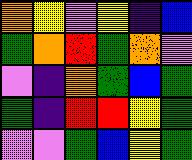[["orange", "yellow", "violet", "yellow", "indigo", "blue"], ["green", "orange", "red", "green", "orange", "violet"], ["violet", "indigo", "orange", "green", "blue", "green"], ["green", "indigo", "red", "red", "yellow", "green"], ["violet", "violet", "green", "blue", "yellow", "green"]]